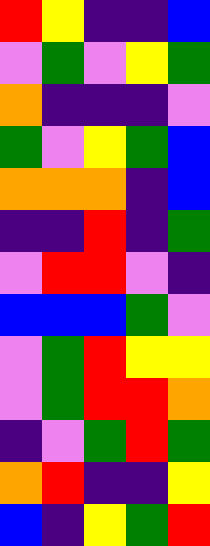[["red", "yellow", "indigo", "indigo", "blue"], ["violet", "green", "violet", "yellow", "green"], ["orange", "indigo", "indigo", "indigo", "violet"], ["green", "violet", "yellow", "green", "blue"], ["orange", "orange", "orange", "indigo", "blue"], ["indigo", "indigo", "red", "indigo", "green"], ["violet", "red", "red", "violet", "indigo"], ["blue", "blue", "blue", "green", "violet"], ["violet", "green", "red", "yellow", "yellow"], ["violet", "green", "red", "red", "orange"], ["indigo", "violet", "green", "red", "green"], ["orange", "red", "indigo", "indigo", "yellow"], ["blue", "indigo", "yellow", "green", "red"]]